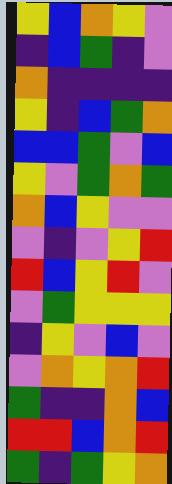[["yellow", "blue", "orange", "yellow", "violet"], ["indigo", "blue", "green", "indigo", "violet"], ["orange", "indigo", "indigo", "indigo", "indigo"], ["yellow", "indigo", "blue", "green", "orange"], ["blue", "blue", "green", "violet", "blue"], ["yellow", "violet", "green", "orange", "green"], ["orange", "blue", "yellow", "violet", "violet"], ["violet", "indigo", "violet", "yellow", "red"], ["red", "blue", "yellow", "red", "violet"], ["violet", "green", "yellow", "yellow", "yellow"], ["indigo", "yellow", "violet", "blue", "violet"], ["violet", "orange", "yellow", "orange", "red"], ["green", "indigo", "indigo", "orange", "blue"], ["red", "red", "blue", "orange", "red"], ["green", "indigo", "green", "yellow", "orange"]]